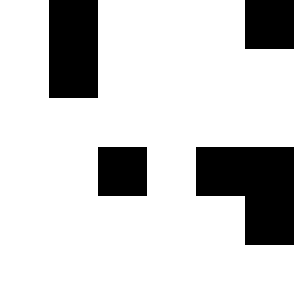[["white", "black", "white", "white", "white", "black"], ["white", "black", "white", "white", "white", "white"], ["white", "white", "white", "white", "white", "white"], ["white", "white", "black", "white", "black", "black"], ["white", "white", "white", "white", "white", "black"], ["white", "white", "white", "white", "white", "white"]]